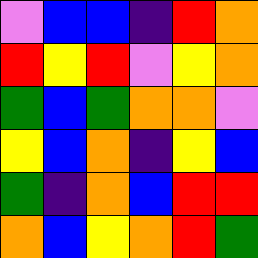[["violet", "blue", "blue", "indigo", "red", "orange"], ["red", "yellow", "red", "violet", "yellow", "orange"], ["green", "blue", "green", "orange", "orange", "violet"], ["yellow", "blue", "orange", "indigo", "yellow", "blue"], ["green", "indigo", "orange", "blue", "red", "red"], ["orange", "blue", "yellow", "orange", "red", "green"]]